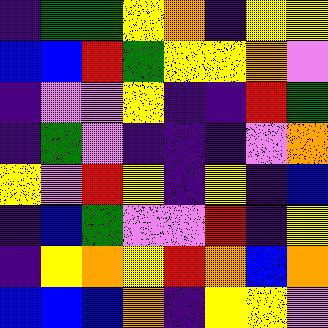[["indigo", "green", "green", "yellow", "orange", "indigo", "yellow", "yellow"], ["blue", "blue", "red", "green", "yellow", "yellow", "orange", "violet"], ["indigo", "violet", "violet", "yellow", "indigo", "indigo", "red", "green"], ["indigo", "green", "violet", "indigo", "indigo", "indigo", "violet", "orange"], ["yellow", "violet", "red", "yellow", "indigo", "yellow", "indigo", "blue"], ["indigo", "blue", "green", "violet", "violet", "red", "indigo", "yellow"], ["indigo", "yellow", "orange", "yellow", "red", "orange", "blue", "orange"], ["blue", "blue", "blue", "orange", "indigo", "yellow", "yellow", "violet"]]